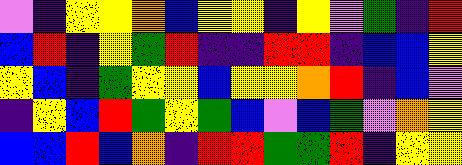[["violet", "indigo", "yellow", "yellow", "orange", "blue", "yellow", "yellow", "indigo", "yellow", "violet", "green", "indigo", "red"], ["blue", "red", "indigo", "yellow", "green", "red", "indigo", "indigo", "red", "red", "indigo", "blue", "blue", "yellow"], ["yellow", "blue", "indigo", "green", "yellow", "yellow", "blue", "yellow", "yellow", "orange", "red", "indigo", "blue", "violet"], ["indigo", "yellow", "blue", "red", "green", "yellow", "green", "blue", "violet", "blue", "green", "violet", "orange", "yellow"], ["blue", "blue", "red", "blue", "orange", "indigo", "red", "red", "green", "green", "red", "indigo", "yellow", "yellow"]]